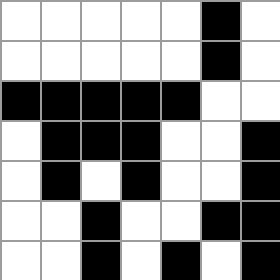[["white", "white", "white", "white", "white", "black", "white"], ["white", "white", "white", "white", "white", "black", "white"], ["black", "black", "black", "black", "black", "white", "white"], ["white", "black", "black", "black", "white", "white", "black"], ["white", "black", "white", "black", "white", "white", "black"], ["white", "white", "black", "white", "white", "black", "black"], ["white", "white", "black", "white", "black", "white", "black"]]